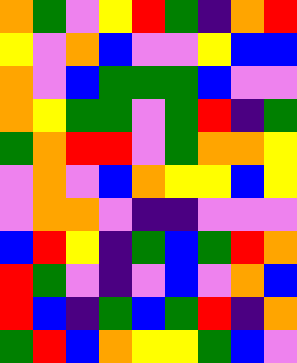[["orange", "green", "violet", "yellow", "red", "green", "indigo", "orange", "red"], ["yellow", "violet", "orange", "blue", "violet", "violet", "yellow", "blue", "blue"], ["orange", "violet", "blue", "green", "green", "green", "blue", "violet", "violet"], ["orange", "yellow", "green", "green", "violet", "green", "red", "indigo", "green"], ["green", "orange", "red", "red", "violet", "green", "orange", "orange", "yellow"], ["violet", "orange", "violet", "blue", "orange", "yellow", "yellow", "blue", "yellow"], ["violet", "orange", "orange", "violet", "indigo", "indigo", "violet", "violet", "violet"], ["blue", "red", "yellow", "indigo", "green", "blue", "green", "red", "orange"], ["red", "green", "violet", "indigo", "violet", "blue", "violet", "orange", "blue"], ["red", "blue", "indigo", "green", "blue", "green", "red", "indigo", "orange"], ["green", "red", "blue", "orange", "yellow", "yellow", "green", "blue", "violet"]]